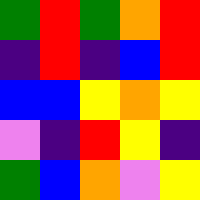[["green", "red", "green", "orange", "red"], ["indigo", "red", "indigo", "blue", "red"], ["blue", "blue", "yellow", "orange", "yellow"], ["violet", "indigo", "red", "yellow", "indigo"], ["green", "blue", "orange", "violet", "yellow"]]